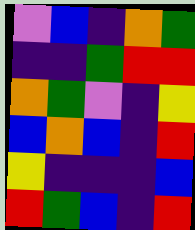[["violet", "blue", "indigo", "orange", "green"], ["indigo", "indigo", "green", "red", "red"], ["orange", "green", "violet", "indigo", "yellow"], ["blue", "orange", "blue", "indigo", "red"], ["yellow", "indigo", "indigo", "indigo", "blue"], ["red", "green", "blue", "indigo", "red"]]